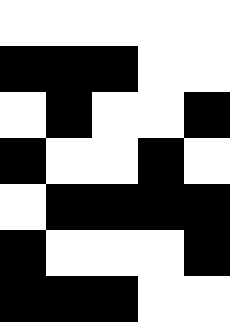[["white", "white", "white", "white", "white"], ["black", "black", "black", "white", "white"], ["white", "black", "white", "white", "black"], ["black", "white", "white", "black", "white"], ["white", "black", "black", "black", "black"], ["black", "white", "white", "white", "black"], ["black", "black", "black", "white", "white"]]